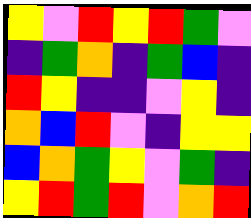[["yellow", "violet", "red", "yellow", "red", "green", "violet"], ["indigo", "green", "orange", "indigo", "green", "blue", "indigo"], ["red", "yellow", "indigo", "indigo", "violet", "yellow", "indigo"], ["orange", "blue", "red", "violet", "indigo", "yellow", "yellow"], ["blue", "orange", "green", "yellow", "violet", "green", "indigo"], ["yellow", "red", "green", "red", "violet", "orange", "red"]]